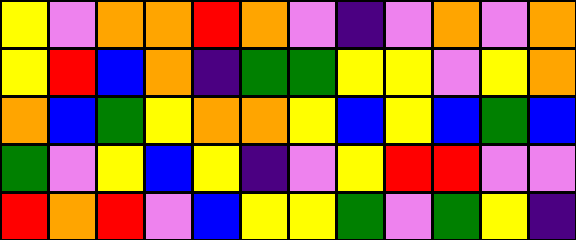[["yellow", "violet", "orange", "orange", "red", "orange", "violet", "indigo", "violet", "orange", "violet", "orange"], ["yellow", "red", "blue", "orange", "indigo", "green", "green", "yellow", "yellow", "violet", "yellow", "orange"], ["orange", "blue", "green", "yellow", "orange", "orange", "yellow", "blue", "yellow", "blue", "green", "blue"], ["green", "violet", "yellow", "blue", "yellow", "indigo", "violet", "yellow", "red", "red", "violet", "violet"], ["red", "orange", "red", "violet", "blue", "yellow", "yellow", "green", "violet", "green", "yellow", "indigo"]]